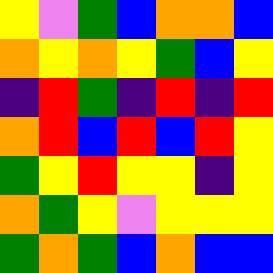[["yellow", "violet", "green", "blue", "orange", "orange", "blue"], ["orange", "yellow", "orange", "yellow", "green", "blue", "yellow"], ["indigo", "red", "green", "indigo", "red", "indigo", "red"], ["orange", "red", "blue", "red", "blue", "red", "yellow"], ["green", "yellow", "red", "yellow", "yellow", "indigo", "yellow"], ["orange", "green", "yellow", "violet", "yellow", "yellow", "yellow"], ["green", "orange", "green", "blue", "orange", "blue", "blue"]]